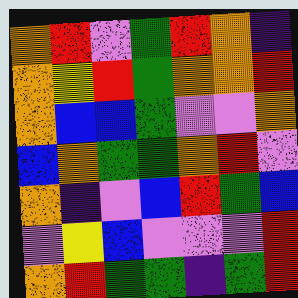[["orange", "red", "violet", "green", "red", "orange", "indigo"], ["orange", "yellow", "red", "green", "orange", "orange", "red"], ["orange", "blue", "blue", "green", "violet", "violet", "orange"], ["blue", "orange", "green", "green", "orange", "red", "violet"], ["orange", "indigo", "violet", "blue", "red", "green", "blue"], ["violet", "yellow", "blue", "violet", "violet", "violet", "red"], ["orange", "red", "green", "green", "indigo", "green", "red"]]